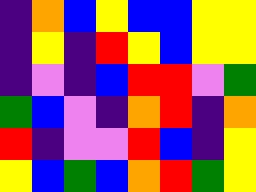[["indigo", "orange", "blue", "yellow", "blue", "blue", "yellow", "yellow"], ["indigo", "yellow", "indigo", "red", "yellow", "blue", "yellow", "yellow"], ["indigo", "violet", "indigo", "blue", "red", "red", "violet", "green"], ["green", "blue", "violet", "indigo", "orange", "red", "indigo", "orange"], ["red", "indigo", "violet", "violet", "red", "blue", "indigo", "yellow"], ["yellow", "blue", "green", "blue", "orange", "red", "green", "yellow"]]